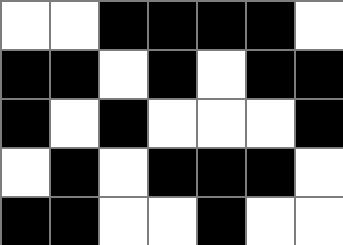[["white", "white", "black", "black", "black", "black", "white"], ["black", "black", "white", "black", "white", "black", "black"], ["black", "white", "black", "white", "white", "white", "black"], ["white", "black", "white", "black", "black", "black", "white"], ["black", "black", "white", "white", "black", "white", "white"]]